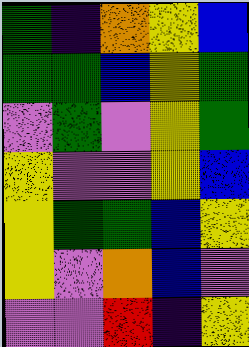[["green", "indigo", "orange", "yellow", "blue"], ["green", "green", "blue", "yellow", "green"], ["violet", "green", "violet", "yellow", "green"], ["yellow", "violet", "violet", "yellow", "blue"], ["yellow", "green", "green", "blue", "yellow"], ["yellow", "violet", "orange", "blue", "violet"], ["violet", "violet", "red", "indigo", "yellow"]]